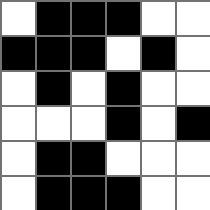[["white", "black", "black", "black", "white", "white"], ["black", "black", "black", "white", "black", "white"], ["white", "black", "white", "black", "white", "white"], ["white", "white", "white", "black", "white", "black"], ["white", "black", "black", "white", "white", "white"], ["white", "black", "black", "black", "white", "white"]]